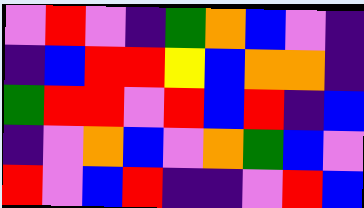[["violet", "red", "violet", "indigo", "green", "orange", "blue", "violet", "indigo"], ["indigo", "blue", "red", "red", "yellow", "blue", "orange", "orange", "indigo"], ["green", "red", "red", "violet", "red", "blue", "red", "indigo", "blue"], ["indigo", "violet", "orange", "blue", "violet", "orange", "green", "blue", "violet"], ["red", "violet", "blue", "red", "indigo", "indigo", "violet", "red", "blue"]]